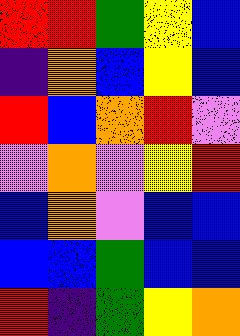[["red", "red", "green", "yellow", "blue"], ["indigo", "orange", "blue", "yellow", "blue"], ["red", "blue", "orange", "red", "violet"], ["violet", "orange", "violet", "yellow", "red"], ["blue", "orange", "violet", "blue", "blue"], ["blue", "blue", "green", "blue", "blue"], ["red", "indigo", "green", "yellow", "orange"]]